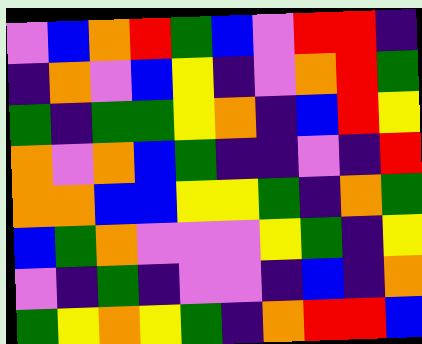[["violet", "blue", "orange", "red", "green", "blue", "violet", "red", "red", "indigo"], ["indigo", "orange", "violet", "blue", "yellow", "indigo", "violet", "orange", "red", "green"], ["green", "indigo", "green", "green", "yellow", "orange", "indigo", "blue", "red", "yellow"], ["orange", "violet", "orange", "blue", "green", "indigo", "indigo", "violet", "indigo", "red"], ["orange", "orange", "blue", "blue", "yellow", "yellow", "green", "indigo", "orange", "green"], ["blue", "green", "orange", "violet", "violet", "violet", "yellow", "green", "indigo", "yellow"], ["violet", "indigo", "green", "indigo", "violet", "violet", "indigo", "blue", "indigo", "orange"], ["green", "yellow", "orange", "yellow", "green", "indigo", "orange", "red", "red", "blue"]]